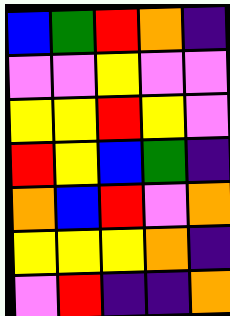[["blue", "green", "red", "orange", "indigo"], ["violet", "violet", "yellow", "violet", "violet"], ["yellow", "yellow", "red", "yellow", "violet"], ["red", "yellow", "blue", "green", "indigo"], ["orange", "blue", "red", "violet", "orange"], ["yellow", "yellow", "yellow", "orange", "indigo"], ["violet", "red", "indigo", "indigo", "orange"]]